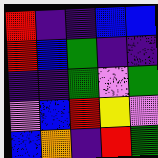[["red", "indigo", "indigo", "blue", "blue"], ["red", "blue", "green", "indigo", "indigo"], ["indigo", "indigo", "green", "violet", "green"], ["violet", "blue", "red", "yellow", "violet"], ["blue", "orange", "indigo", "red", "green"]]